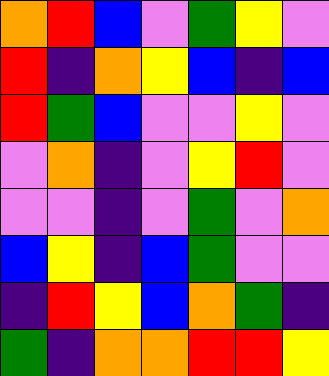[["orange", "red", "blue", "violet", "green", "yellow", "violet"], ["red", "indigo", "orange", "yellow", "blue", "indigo", "blue"], ["red", "green", "blue", "violet", "violet", "yellow", "violet"], ["violet", "orange", "indigo", "violet", "yellow", "red", "violet"], ["violet", "violet", "indigo", "violet", "green", "violet", "orange"], ["blue", "yellow", "indigo", "blue", "green", "violet", "violet"], ["indigo", "red", "yellow", "blue", "orange", "green", "indigo"], ["green", "indigo", "orange", "orange", "red", "red", "yellow"]]